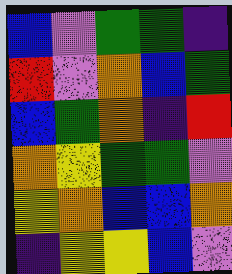[["blue", "violet", "green", "green", "indigo"], ["red", "violet", "orange", "blue", "green"], ["blue", "green", "orange", "indigo", "red"], ["orange", "yellow", "green", "green", "violet"], ["yellow", "orange", "blue", "blue", "orange"], ["indigo", "yellow", "yellow", "blue", "violet"]]